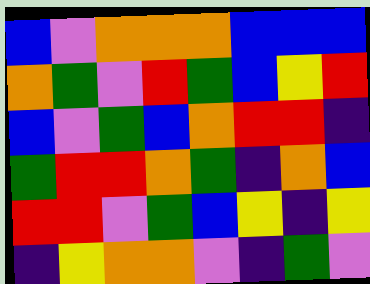[["blue", "violet", "orange", "orange", "orange", "blue", "blue", "blue"], ["orange", "green", "violet", "red", "green", "blue", "yellow", "red"], ["blue", "violet", "green", "blue", "orange", "red", "red", "indigo"], ["green", "red", "red", "orange", "green", "indigo", "orange", "blue"], ["red", "red", "violet", "green", "blue", "yellow", "indigo", "yellow"], ["indigo", "yellow", "orange", "orange", "violet", "indigo", "green", "violet"]]